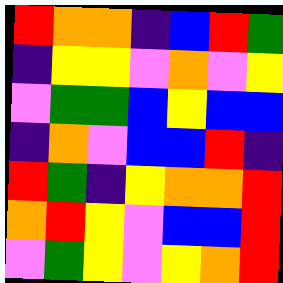[["red", "orange", "orange", "indigo", "blue", "red", "green"], ["indigo", "yellow", "yellow", "violet", "orange", "violet", "yellow"], ["violet", "green", "green", "blue", "yellow", "blue", "blue"], ["indigo", "orange", "violet", "blue", "blue", "red", "indigo"], ["red", "green", "indigo", "yellow", "orange", "orange", "red"], ["orange", "red", "yellow", "violet", "blue", "blue", "red"], ["violet", "green", "yellow", "violet", "yellow", "orange", "red"]]